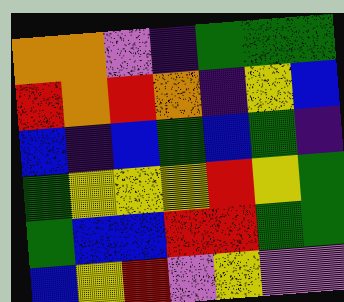[["orange", "orange", "violet", "indigo", "green", "green", "green"], ["red", "orange", "red", "orange", "indigo", "yellow", "blue"], ["blue", "indigo", "blue", "green", "blue", "green", "indigo"], ["green", "yellow", "yellow", "yellow", "red", "yellow", "green"], ["green", "blue", "blue", "red", "red", "green", "green"], ["blue", "yellow", "red", "violet", "yellow", "violet", "violet"]]